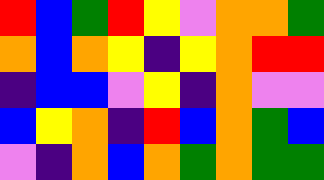[["red", "blue", "green", "red", "yellow", "violet", "orange", "orange", "green"], ["orange", "blue", "orange", "yellow", "indigo", "yellow", "orange", "red", "red"], ["indigo", "blue", "blue", "violet", "yellow", "indigo", "orange", "violet", "violet"], ["blue", "yellow", "orange", "indigo", "red", "blue", "orange", "green", "blue"], ["violet", "indigo", "orange", "blue", "orange", "green", "orange", "green", "green"]]